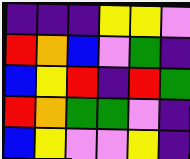[["indigo", "indigo", "indigo", "yellow", "yellow", "violet"], ["red", "orange", "blue", "violet", "green", "indigo"], ["blue", "yellow", "red", "indigo", "red", "green"], ["red", "orange", "green", "green", "violet", "indigo"], ["blue", "yellow", "violet", "violet", "yellow", "indigo"]]